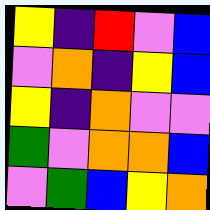[["yellow", "indigo", "red", "violet", "blue"], ["violet", "orange", "indigo", "yellow", "blue"], ["yellow", "indigo", "orange", "violet", "violet"], ["green", "violet", "orange", "orange", "blue"], ["violet", "green", "blue", "yellow", "orange"]]